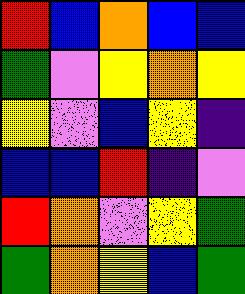[["red", "blue", "orange", "blue", "blue"], ["green", "violet", "yellow", "orange", "yellow"], ["yellow", "violet", "blue", "yellow", "indigo"], ["blue", "blue", "red", "indigo", "violet"], ["red", "orange", "violet", "yellow", "green"], ["green", "orange", "yellow", "blue", "green"]]